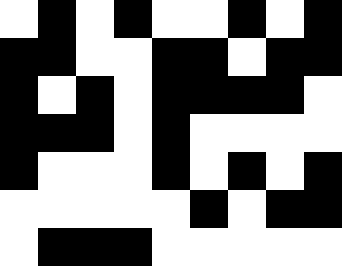[["white", "black", "white", "black", "white", "white", "black", "white", "black"], ["black", "black", "white", "white", "black", "black", "white", "black", "black"], ["black", "white", "black", "white", "black", "black", "black", "black", "white"], ["black", "black", "black", "white", "black", "white", "white", "white", "white"], ["black", "white", "white", "white", "black", "white", "black", "white", "black"], ["white", "white", "white", "white", "white", "black", "white", "black", "black"], ["white", "black", "black", "black", "white", "white", "white", "white", "white"]]